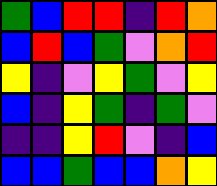[["green", "blue", "red", "red", "indigo", "red", "orange"], ["blue", "red", "blue", "green", "violet", "orange", "red"], ["yellow", "indigo", "violet", "yellow", "green", "violet", "yellow"], ["blue", "indigo", "yellow", "green", "indigo", "green", "violet"], ["indigo", "indigo", "yellow", "red", "violet", "indigo", "blue"], ["blue", "blue", "green", "blue", "blue", "orange", "yellow"]]